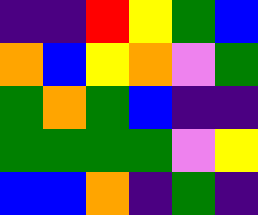[["indigo", "indigo", "red", "yellow", "green", "blue"], ["orange", "blue", "yellow", "orange", "violet", "green"], ["green", "orange", "green", "blue", "indigo", "indigo"], ["green", "green", "green", "green", "violet", "yellow"], ["blue", "blue", "orange", "indigo", "green", "indigo"]]